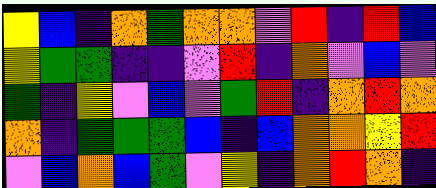[["yellow", "blue", "indigo", "orange", "green", "orange", "orange", "violet", "red", "indigo", "red", "blue"], ["yellow", "green", "green", "indigo", "indigo", "violet", "red", "indigo", "orange", "violet", "blue", "violet"], ["green", "indigo", "yellow", "violet", "blue", "violet", "green", "red", "indigo", "orange", "red", "orange"], ["orange", "indigo", "green", "green", "green", "blue", "indigo", "blue", "orange", "orange", "yellow", "red"], ["violet", "blue", "orange", "blue", "green", "violet", "yellow", "indigo", "orange", "red", "orange", "indigo"]]